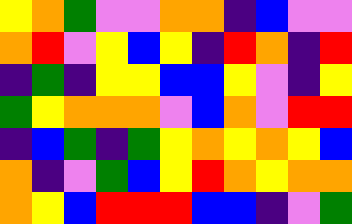[["yellow", "orange", "green", "violet", "violet", "orange", "orange", "indigo", "blue", "violet", "violet"], ["orange", "red", "violet", "yellow", "blue", "yellow", "indigo", "red", "orange", "indigo", "red"], ["indigo", "green", "indigo", "yellow", "yellow", "blue", "blue", "yellow", "violet", "indigo", "yellow"], ["green", "yellow", "orange", "orange", "orange", "violet", "blue", "orange", "violet", "red", "red"], ["indigo", "blue", "green", "indigo", "green", "yellow", "orange", "yellow", "orange", "yellow", "blue"], ["orange", "indigo", "violet", "green", "blue", "yellow", "red", "orange", "yellow", "orange", "orange"], ["orange", "yellow", "blue", "red", "red", "red", "blue", "blue", "indigo", "violet", "green"]]